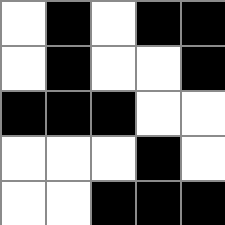[["white", "black", "white", "black", "black"], ["white", "black", "white", "white", "black"], ["black", "black", "black", "white", "white"], ["white", "white", "white", "black", "white"], ["white", "white", "black", "black", "black"]]